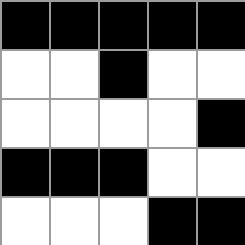[["black", "black", "black", "black", "black"], ["white", "white", "black", "white", "white"], ["white", "white", "white", "white", "black"], ["black", "black", "black", "white", "white"], ["white", "white", "white", "black", "black"]]